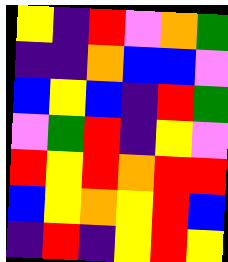[["yellow", "indigo", "red", "violet", "orange", "green"], ["indigo", "indigo", "orange", "blue", "blue", "violet"], ["blue", "yellow", "blue", "indigo", "red", "green"], ["violet", "green", "red", "indigo", "yellow", "violet"], ["red", "yellow", "red", "orange", "red", "red"], ["blue", "yellow", "orange", "yellow", "red", "blue"], ["indigo", "red", "indigo", "yellow", "red", "yellow"]]